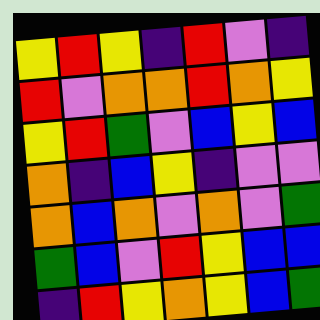[["yellow", "red", "yellow", "indigo", "red", "violet", "indigo"], ["red", "violet", "orange", "orange", "red", "orange", "yellow"], ["yellow", "red", "green", "violet", "blue", "yellow", "blue"], ["orange", "indigo", "blue", "yellow", "indigo", "violet", "violet"], ["orange", "blue", "orange", "violet", "orange", "violet", "green"], ["green", "blue", "violet", "red", "yellow", "blue", "blue"], ["indigo", "red", "yellow", "orange", "yellow", "blue", "green"]]